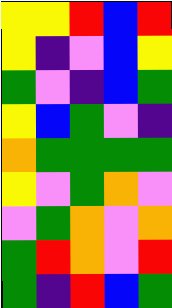[["yellow", "yellow", "red", "blue", "red"], ["yellow", "indigo", "violet", "blue", "yellow"], ["green", "violet", "indigo", "blue", "green"], ["yellow", "blue", "green", "violet", "indigo"], ["orange", "green", "green", "green", "green"], ["yellow", "violet", "green", "orange", "violet"], ["violet", "green", "orange", "violet", "orange"], ["green", "red", "orange", "violet", "red"], ["green", "indigo", "red", "blue", "green"]]